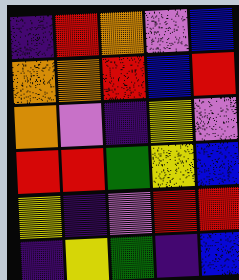[["indigo", "red", "orange", "violet", "blue"], ["orange", "orange", "red", "blue", "red"], ["orange", "violet", "indigo", "yellow", "violet"], ["red", "red", "green", "yellow", "blue"], ["yellow", "indigo", "violet", "red", "red"], ["indigo", "yellow", "green", "indigo", "blue"]]